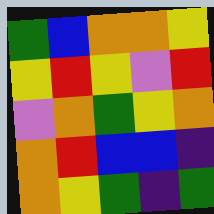[["green", "blue", "orange", "orange", "yellow"], ["yellow", "red", "yellow", "violet", "red"], ["violet", "orange", "green", "yellow", "orange"], ["orange", "red", "blue", "blue", "indigo"], ["orange", "yellow", "green", "indigo", "green"]]